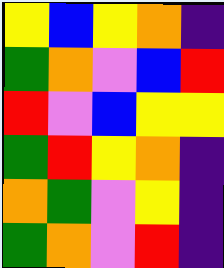[["yellow", "blue", "yellow", "orange", "indigo"], ["green", "orange", "violet", "blue", "red"], ["red", "violet", "blue", "yellow", "yellow"], ["green", "red", "yellow", "orange", "indigo"], ["orange", "green", "violet", "yellow", "indigo"], ["green", "orange", "violet", "red", "indigo"]]